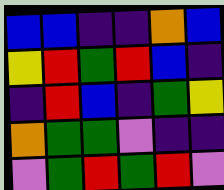[["blue", "blue", "indigo", "indigo", "orange", "blue"], ["yellow", "red", "green", "red", "blue", "indigo"], ["indigo", "red", "blue", "indigo", "green", "yellow"], ["orange", "green", "green", "violet", "indigo", "indigo"], ["violet", "green", "red", "green", "red", "violet"]]